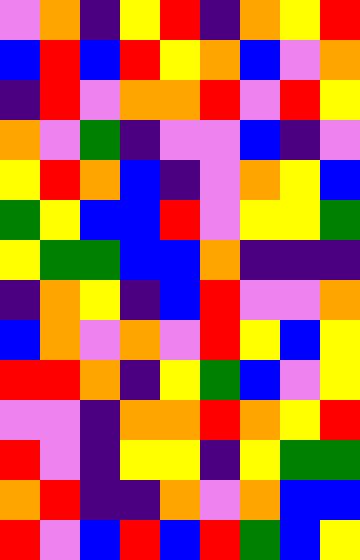[["violet", "orange", "indigo", "yellow", "red", "indigo", "orange", "yellow", "red"], ["blue", "red", "blue", "red", "yellow", "orange", "blue", "violet", "orange"], ["indigo", "red", "violet", "orange", "orange", "red", "violet", "red", "yellow"], ["orange", "violet", "green", "indigo", "violet", "violet", "blue", "indigo", "violet"], ["yellow", "red", "orange", "blue", "indigo", "violet", "orange", "yellow", "blue"], ["green", "yellow", "blue", "blue", "red", "violet", "yellow", "yellow", "green"], ["yellow", "green", "green", "blue", "blue", "orange", "indigo", "indigo", "indigo"], ["indigo", "orange", "yellow", "indigo", "blue", "red", "violet", "violet", "orange"], ["blue", "orange", "violet", "orange", "violet", "red", "yellow", "blue", "yellow"], ["red", "red", "orange", "indigo", "yellow", "green", "blue", "violet", "yellow"], ["violet", "violet", "indigo", "orange", "orange", "red", "orange", "yellow", "red"], ["red", "violet", "indigo", "yellow", "yellow", "indigo", "yellow", "green", "green"], ["orange", "red", "indigo", "indigo", "orange", "violet", "orange", "blue", "blue"], ["red", "violet", "blue", "red", "blue", "red", "green", "blue", "yellow"]]